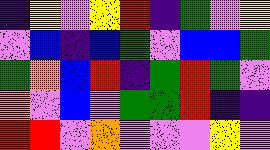[["indigo", "yellow", "violet", "yellow", "red", "indigo", "green", "violet", "yellow"], ["violet", "blue", "indigo", "blue", "green", "violet", "blue", "blue", "green"], ["green", "orange", "blue", "red", "indigo", "green", "red", "green", "violet"], ["orange", "violet", "blue", "violet", "green", "green", "red", "indigo", "indigo"], ["red", "red", "violet", "orange", "violet", "violet", "violet", "yellow", "violet"]]